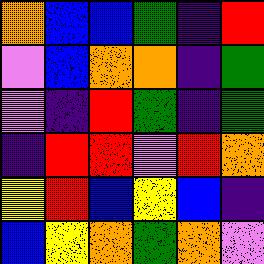[["orange", "blue", "blue", "green", "indigo", "red"], ["violet", "blue", "orange", "orange", "indigo", "green"], ["violet", "indigo", "red", "green", "indigo", "green"], ["indigo", "red", "red", "violet", "red", "orange"], ["yellow", "red", "blue", "yellow", "blue", "indigo"], ["blue", "yellow", "orange", "green", "orange", "violet"]]